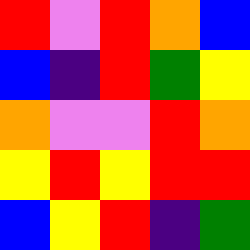[["red", "violet", "red", "orange", "blue"], ["blue", "indigo", "red", "green", "yellow"], ["orange", "violet", "violet", "red", "orange"], ["yellow", "red", "yellow", "red", "red"], ["blue", "yellow", "red", "indigo", "green"]]